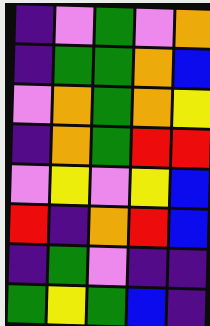[["indigo", "violet", "green", "violet", "orange"], ["indigo", "green", "green", "orange", "blue"], ["violet", "orange", "green", "orange", "yellow"], ["indigo", "orange", "green", "red", "red"], ["violet", "yellow", "violet", "yellow", "blue"], ["red", "indigo", "orange", "red", "blue"], ["indigo", "green", "violet", "indigo", "indigo"], ["green", "yellow", "green", "blue", "indigo"]]